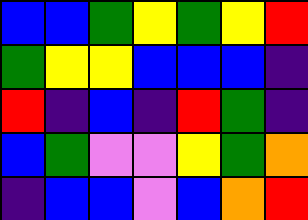[["blue", "blue", "green", "yellow", "green", "yellow", "red"], ["green", "yellow", "yellow", "blue", "blue", "blue", "indigo"], ["red", "indigo", "blue", "indigo", "red", "green", "indigo"], ["blue", "green", "violet", "violet", "yellow", "green", "orange"], ["indigo", "blue", "blue", "violet", "blue", "orange", "red"]]